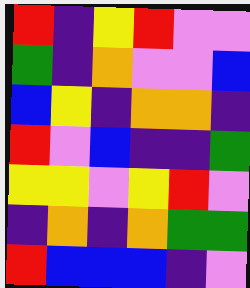[["red", "indigo", "yellow", "red", "violet", "violet"], ["green", "indigo", "orange", "violet", "violet", "blue"], ["blue", "yellow", "indigo", "orange", "orange", "indigo"], ["red", "violet", "blue", "indigo", "indigo", "green"], ["yellow", "yellow", "violet", "yellow", "red", "violet"], ["indigo", "orange", "indigo", "orange", "green", "green"], ["red", "blue", "blue", "blue", "indigo", "violet"]]